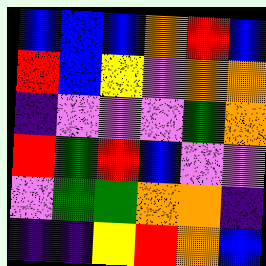[["blue", "blue", "blue", "orange", "red", "blue"], ["red", "blue", "yellow", "violet", "orange", "orange"], ["indigo", "violet", "violet", "violet", "green", "orange"], ["red", "green", "red", "blue", "violet", "violet"], ["violet", "green", "green", "orange", "orange", "indigo"], ["indigo", "indigo", "yellow", "red", "orange", "blue"]]